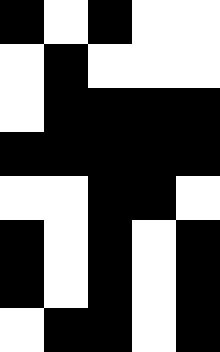[["black", "white", "black", "white", "white"], ["white", "black", "white", "white", "white"], ["white", "black", "black", "black", "black"], ["black", "black", "black", "black", "black"], ["white", "white", "black", "black", "white"], ["black", "white", "black", "white", "black"], ["black", "white", "black", "white", "black"], ["white", "black", "black", "white", "black"]]